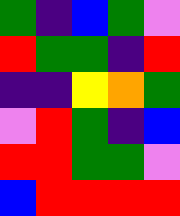[["green", "indigo", "blue", "green", "violet"], ["red", "green", "green", "indigo", "red"], ["indigo", "indigo", "yellow", "orange", "green"], ["violet", "red", "green", "indigo", "blue"], ["red", "red", "green", "green", "violet"], ["blue", "red", "red", "red", "red"]]